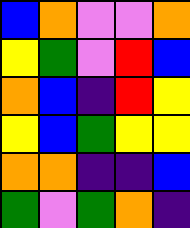[["blue", "orange", "violet", "violet", "orange"], ["yellow", "green", "violet", "red", "blue"], ["orange", "blue", "indigo", "red", "yellow"], ["yellow", "blue", "green", "yellow", "yellow"], ["orange", "orange", "indigo", "indigo", "blue"], ["green", "violet", "green", "orange", "indigo"]]